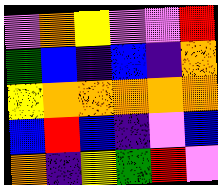[["violet", "orange", "yellow", "violet", "violet", "red"], ["green", "blue", "indigo", "blue", "indigo", "orange"], ["yellow", "orange", "orange", "orange", "orange", "orange"], ["blue", "red", "blue", "indigo", "violet", "blue"], ["orange", "indigo", "yellow", "green", "red", "violet"]]